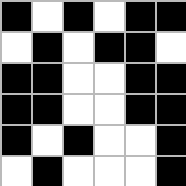[["black", "white", "black", "white", "black", "black"], ["white", "black", "white", "black", "black", "white"], ["black", "black", "white", "white", "black", "black"], ["black", "black", "white", "white", "black", "black"], ["black", "white", "black", "white", "white", "black"], ["white", "black", "white", "white", "white", "black"]]